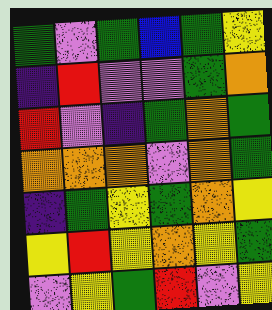[["green", "violet", "green", "blue", "green", "yellow"], ["indigo", "red", "violet", "violet", "green", "orange"], ["red", "violet", "indigo", "green", "orange", "green"], ["orange", "orange", "orange", "violet", "orange", "green"], ["indigo", "green", "yellow", "green", "orange", "yellow"], ["yellow", "red", "yellow", "orange", "yellow", "green"], ["violet", "yellow", "green", "red", "violet", "yellow"]]